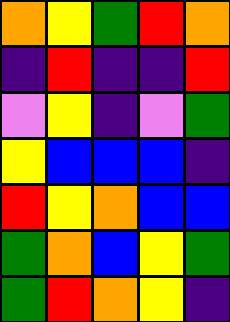[["orange", "yellow", "green", "red", "orange"], ["indigo", "red", "indigo", "indigo", "red"], ["violet", "yellow", "indigo", "violet", "green"], ["yellow", "blue", "blue", "blue", "indigo"], ["red", "yellow", "orange", "blue", "blue"], ["green", "orange", "blue", "yellow", "green"], ["green", "red", "orange", "yellow", "indigo"]]